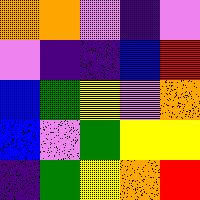[["orange", "orange", "violet", "indigo", "violet"], ["violet", "indigo", "indigo", "blue", "red"], ["blue", "green", "yellow", "violet", "orange"], ["blue", "violet", "green", "yellow", "yellow"], ["indigo", "green", "yellow", "orange", "red"]]